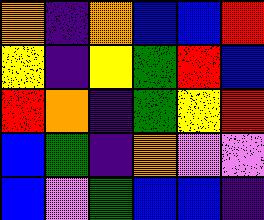[["orange", "indigo", "orange", "blue", "blue", "red"], ["yellow", "indigo", "yellow", "green", "red", "blue"], ["red", "orange", "indigo", "green", "yellow", "red"], ["blue", "green", "indigo", "orange", "violet", "violet"], ["blue", "violet", "green", "blue", "blue", "indigo"]]